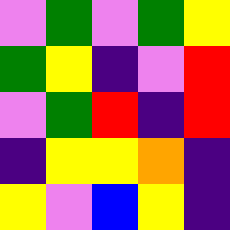[["violet", "green", "violet", "green", "yellow"], ["green", "yellow", "indigo", "violet", "red"], ["violet", "green", "red", "indigo", "red"], ["indigo", "yellow", "yellow", "orange", "indigo"], ["yellow", "violet", "blue", "yellow", "indigo"]]